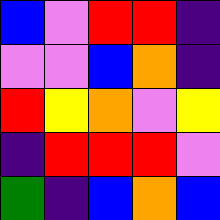[["blue", "violet", "red", "red", "indigo"], ["violet", "violet", "blue", "orange", "indigo"], ["red", "yellow", "orange", "violet", "yellow"], ["indigo", "red", "red", "red", "violet"], ["green", "indigo", "blue", "orange", "blue"]]